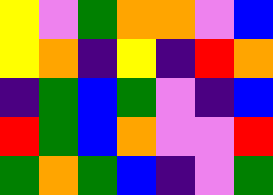[["yellow", "violet", "green", "orange", "orange", "violet", "blue"], ["yellow", "orange", "indigo", "yellow", "indigo", "red", "orange"], ["indigo", "green", "blue", "green", "violet", "indigo", "blue"], ["red", "green", "blue", "orange", "violet", "violet", "red"], ["green", "orange", "green", "blue", "indigo", "violet", "green"]]